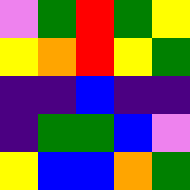[["violet", "green", "red", "green", "yellow"], ["yellow", "orange", "red", "yellow", "green"], ["indigo", "indigo", "blue", "indigo", "indigo"], ["indigo", "green", "green", "blue", "violet"], ["yellow", "blue", "blue", "orange", "green"]]